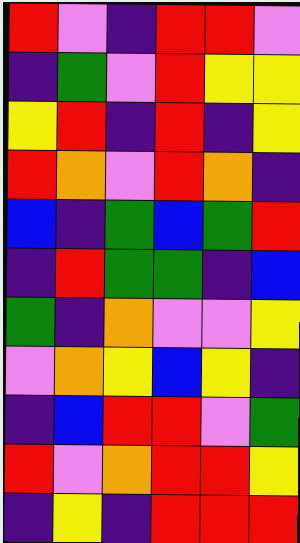[["red", "violet", "indigo", "red", "red", "violet"], ["indigo", "green", "violet", "red", "yellow", "yellow"], ["yellow", "red", "indigo", "red", "indigo", "yellow"], ["red", "orange", "violet", "red", "orange", "indigo"], ["blue", "indigo", "green", "blue", "green", "red"], ["indigo", "red", "green", "green", "indigo", "blue"], ["green", "indigo", "orange", "violet", "violet", "yellow"], ["violet", "orange", "yellow", "blue", "yellow", "indigo"], ["indigo", "blue", "red", "red", "violet", "green"], ["red", "violet", "orange", "red", "red", "yellow"], ["indigo", "yellow", "indigo", "red", "red", "red"]]